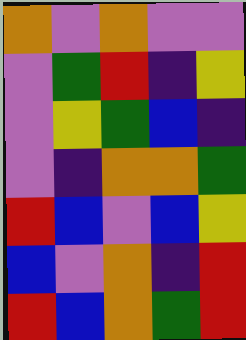[["orange", "violet", "orange", "violet", "violet"], ["violet", "green", "red", "indigo", "yellow"], ["violet", "yellow", "green", "blue", "indigo"], ["violet", "indigo", "orange", "orange", "green"], ["red", "blue", "violet", "blue", "yellow"], ["blue", "violet", "orange", "indigo", "red"], ["red", "blue", "orange", "green", "red"]]